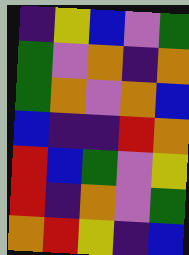[["indigo", "yellow", "blue", "violet", "green"], ["green", "violet", "orange", "indigo", "orange"], ["green", "orange", "violet", "orange", "blue"], ["blue", "indigo", "indigo", "red", "orange"], ["red", "blue", "green", "violet", "yellow"], ["red", "indigo", "orange", "violet", "green"], ["orange", "red", "yellow", "indigo", "blue"]]